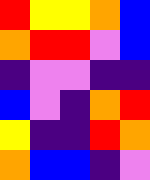[["red", "yellow", "yellow", "orange", "blue"], ["orange", "red", "red", "violet", "blue"], ["indigo", "violet", "violet", "indigo", "indigo"], ["blue", "violet", "indigo", "orange", "red"], ["yellow", "indigo", "indigo", "red", "orange"], ["orange", "blue", "blue", "indigo", "violet"]]